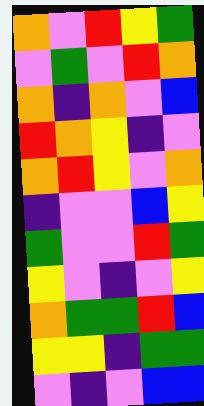[["orange", "violet", "red", "yellow", "green"], ["violet", "green", "violet", "red", "orange"], ["orange", "indigo", "orange", "violet", "blue"], ["red", "orange", "yellow", "indigo", "violet"], ["orange", "red", "yellow", "violet", "orange"], ["indigo", "violet", "violet", "blue", "yellow"], ["green", "violet", "violet", "red", "green"], ["yellow", "violet", "indigo", "violet", "yellow"], ["orange", "green", "green", "red", "blue"], ["yellow", "yellow", "indigo", "green", "green"], ["violet", "indigo", "violet", "blue", "blue"]]